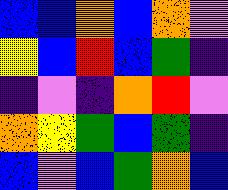[["blue", "blue", "orange", "blue", "orange", "violet"], ["yellow", "blue", "red", "blue", "green", "indigo"], ["indigo", "violet", "indigo", "orange", "red", "violet"], ["orange", "yellow", "green", "blue", "green", "indigo"], ["blue", "violet", "blue", "green", "orange", "blue"]]